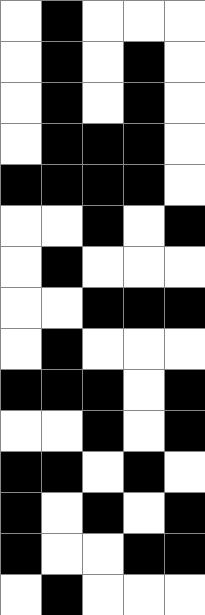[["white", "black", "white", "white", "white"], ["white", "black", "white", "black", "white"], ["white", "black", "white", "black", "white"], ["white", "black", "black", "black", "white"], ["black", "black", "black", "black", "white"], ["white", "white", "black", "white", "black"], ["white", "black", "white", "white", "white"], ["white", "white", "black", "black", "black"], ["white", "black", "white", "white", "white"], ["black", "black", "black", "white", "black"], ["white", "white", "black", "white", "black"], ["black", "black", "white", "black", "white"], ["black", "white", "black", "white", "black"], ["black", "white", "white", "black", "black"], ["white", "black", "white", "white", "white"]]